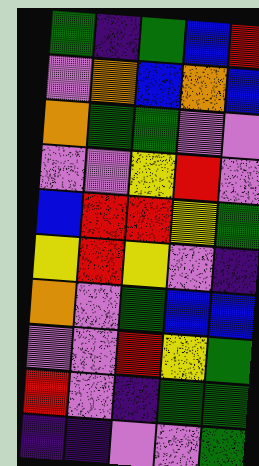[["green", "indigo", "green", "blue", "red"], ["violet", "orange", "blue", "orange", "blue"], ["orange", "green", "green", "violet", "violet"], ["violet", "violet", "yellow", "red", "violet"], ["blue", "red", "red", "yellow", "green"], ["yellow", "red", "yellow", "violet", "indigo"], ["orange", "violet", "green", "blue", "blue"], ["violet", "violet", "red", "yellow", "green"], ["red", "violet", "indigo", "green", "green"], ["indigo", "indigo", "violet", "violet", "green"]]